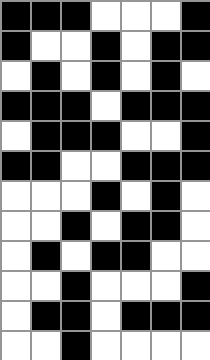[["black", "black", "black", "white", "white", "white", "black"], ["black", "white", "white", "black", "white", "black", "black"], ["white", "black", "white", "black", "white", "black", "white"], ["black", "black", "black", "white", "black", "black", "black"], ["white", "black", "black", "black", "white", "white", "black"], ["black", "black", "white", "white", "black", "black", "black"], ["white", "white", "white", "black", "white", "black", "white"], ["white", "white", "black", "white", "black", "black", "white"], ["white", "black", "white", "black", "black", "white", "white"], ["white", "white", "black", "white", "white", "white", "black"], ["white", "black", "black", "white", "black", "black", "black"], ["white", "white", "black", "white", "white", "white", "white"]]